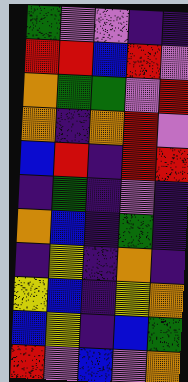[["green", "violet", "violet", "indigo", "indigo"], ["red", "red", "blue", "red", "violet"], ["orange", "green", "green", "violet", "red"], ["orange", "indigo", "orange", "red", "violet"], ["blue", "red", "indigo", "red", "red"], ["indigo", "green", "indigo", "violet", "indigo"], ["orange", "blue", "indigo", "green", "indigo"], ["indigo", "yellow", "indigo", "orange", "indigo"], ["yellow", "blue", "indigo", "yellow", "orange"], ["blue", "yellow", "indigo", "blue", "green"], ["red", "violet", "blue", "violet", "orange"]]